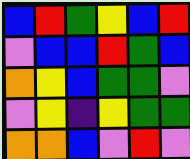[["blue", "red", "green", "yellow", "blue", "red"], ["violet", "blue", "blue", "red", "green", "blue"], ["orange", "yellow", "blue", "green", "green", "violet"], ["violet", "yellow", "indigo", "yellow", "green", "green"], ["orange", "orange", "blue", "violet", "red", "violet"]]